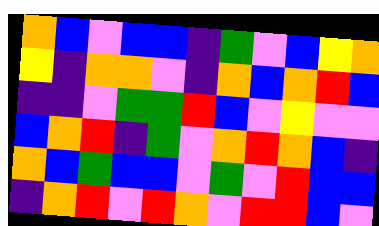[["orange", "blue", "violet", "blue", "blue", "indigo", "green", "violet", "blue", "yellow", "orange"], ["yellow", "indigo", "orange", "orange", "violet", "indigo", "orange", "blue", "orange", "red", "blue"], ["indigo", "indigo", "violet", "green", "green", "red", "blue", "violet", "yellow", "violet", "violet"], ["blue", "orange", "red", "indigo", "green", "violet", "orange", "red", "orange", "blue", "indigo"], ["orange", "blue", "green", "blue", "blue", "violet", "green", "violet", "red", "blue", "blue"], ["indigo", "orange", "red", "violet", "red", "orange", "violet", "red", "red", "blue", "violet"]]